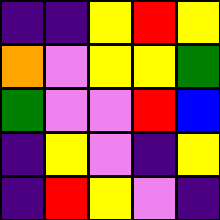[["indigo", "indigo", "yellow", "red", "yellow"], ["orange", "violet", "yellow", "yellow", "green"], ["green", "violet", "violet", "red", "blue"], ["indigo", "yellow", "violet", "indigo", "yellow"], ["indigo", "red", "yellow", "violet", "indigo"]]